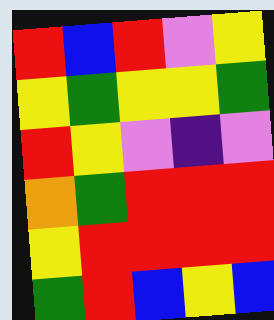[["red", "blue", "red", "violet", "yellow"], ["yellow", "green", "yellow", "yellow", "green"], ["red", "yellow", "violet", "indigo", "violet"], ["orange", "green", "red", "red", "red"], ["yellow", "red", "red", "red", "red"], ["green", "red", "blue", "yellow", "blue"]]